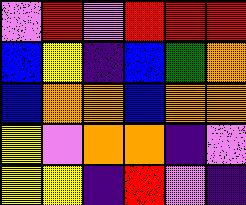[["violet", "red", "violet", "red", "red", "red"], ["blue", "yellow", "indigo", "blue", "green", "orange"], ["blue", "orange", "orange", "blue", "orange", "orange"], ["yellow", "violet", "orange", "orange", "indigo", "violet"], ["yellow", "yellow", "indigo", "red", "violet", "indigo"]]